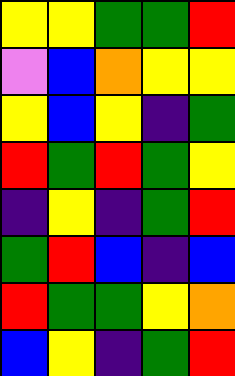[["yellow", "yellow", "green", "green", "red"], ["violet", "blue", "orange", "yellow", "yellow"], ["yellow", "blue", "yellow", "indigo", "green"], ["red", "green", "red", "green", "yellow"], ["indigo", "yellow", "indigo", "green", "red"], ["green", "red", "blue", "indigo", "blue"], ["red", "green", "green", "yellow", "orange"], ["blue", "yellow", "indigo", "green", "red"]]